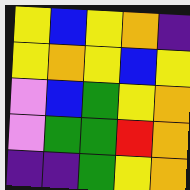[["yellow", "blue", "yellow", "orange", "indigo"], ["yellow", "orange", "yellow", "blue", "yellow"], ["violet", "blue", "green", "yellow", "orange"], ["violet", "green", "green", "red", "orange"], ["indigo", "indigo", "green", "yellow", "orange"]]